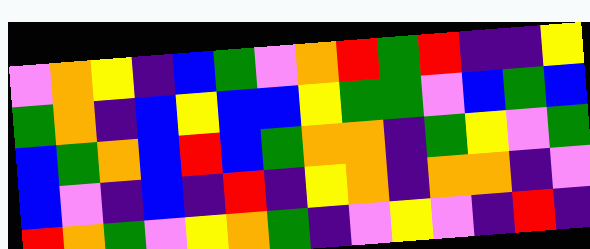[["violet", "orange", "yellow", "indigo", "blue", "green", "violet", "orange", "red", "green", "red", "indigo", "indigo", "yellow"], ["green", "orange", "indigo", "blue", "yellow", "blue", "blue", "yellow", "green", "green", "violet", "blue", "green", "blue"], ["blue", "green", "orange", "blue", "red", "blue", "green", "orange", "orange", "indigo", "green", "yellow", "violet", "green"], ["blue", "violet", "indigo", "blue", "indigo", "red", "indigo", "yellow", "orange", "indigo", "orange", "orange", "indigo", "violet"], ["red", "orange", "green", "violet", "yellow", "orange", "green", "indigo", "violet", "yellow", "violet", "indigo", "red", "indigo"]]